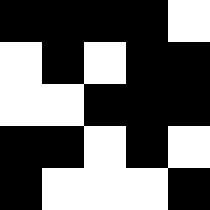[["black", "black", "black", "black", "white"], ["white", "black", "white", "black", "black"], ["white", "white", "black", "black", "black"], ["black", "black", "white", "black", "white"], ["black", "white", "white", "white", "black"]]